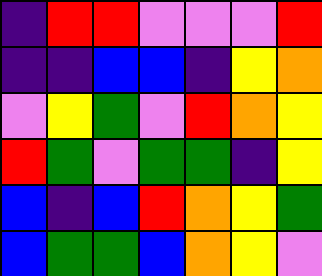[["indigo", "red", "red", "violet", "violet", "violet", "red"], ["indigo", "indigo", "blue", "blue", "indigo", "yellow", "orange"], ["violet", "yellow", "green", "violet", "red", "orange", "yellow"], ["red", "green", "violet", "green", "green", "indigo", "yellow"], ["blue", "indigo", "blue", "red", "orange", "yellow", "green"], ["blue", "green", "green", "blue", "orange", "yellow", "violet"]]